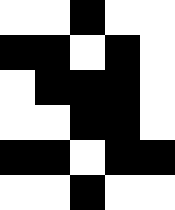[["white", "white", "black", "white", "white"], ["black", "black", "white", "black", "white"], ["white", "black", "black", "black", "white"], ["white", "white", "black", "black", "white"], ["black", "black", "white", "black", "black"], ["white", "white", "black", "white", "white"]]